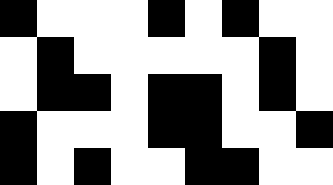[["black", "white", "white", "white", "black", "white", "black", "white", "white"], ["white", "black", "white", "white", "white", "white", "white", "black", "white"], ["white", "black", "black", "white", "black", "black", "white", "black", "white"], ["black", "white", "white", "white", "black", "black", "white", "white", "black"], ["black", "white", "black", "white", "white", "black", "black", "white", "white"]]